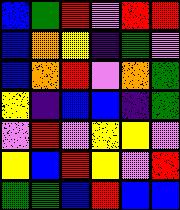[["blue", "green", "red", "violet", "red", "red"], ["blue", "orange", "yellow", "indigo", "green", "violet"], ["blue", "orange", "red", "violet", "orange", "green"], ["yellow", "indigo", "blue", "blue", "indigo", "green"], ["violet", "red", "violet", "yellow", "yellow", "violet"], ["yellow", "blue", "red", "yellow", "violet", "red"], ["green", "green", "blue", "red", "blue", "blue"]]